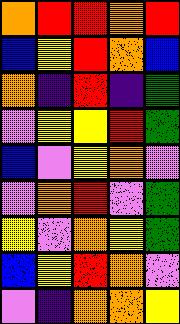[["orange", "red", "red", "orange", "red"], ["blue", "yellow", "red", "orange", "blue"], ["orange", "indigo", "red", "indigo", "green"], ["violet", "yellow", "yellow", "red", "green"], ["blue", "violet", "yellow", "orange", "violet"], ["violet", "orange", "red", "violet", "green"], ["yellow", "violet", "orange", "yellow", "green"], ["blue", "yellow", "red", "orange", "violet"], ["violet", "indigo", "orange", "orange", "yellow"]]